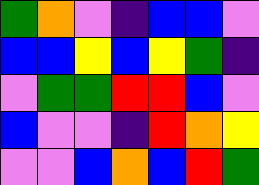[["green", "orange", "violet", "indigo", "blue", "blue", "violet"], ["blue", "blue", "yellow", "blue", "yellow", "green", "indigo"], ["violet", "green", "green", "red", "red", "blue", "violet"], ["blue", "violet", "violet", "indigo", "red", "orange", "yellow"], ["violet", "violet", "blue", "orange", "blue", "red", "green"]]